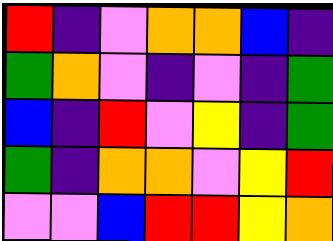[["red", "indigo", "violet", "orange", "orange", "blue", "indigo"], ["green", "orange", "violet", "indigo", "violet", "indigo", "green"], ["blue", "indigo", "red", "violet", "yellow", "indigo", "green"], ["green", "indigo", "orange", "orange", "violet", "yellow", "red"], ["violet", "violet", "blue", "red", "red", "yellow", "orange"]]